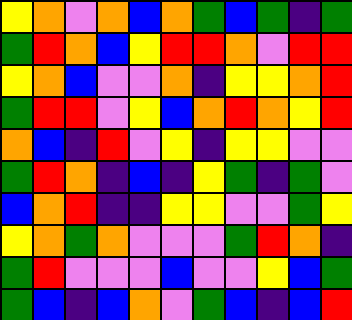[["yellow", "orange", "violet", "orange", "blue", "orange", "green", "blue", "green", "indigo", "green"], ["green", "red", "orange", "blue", "yellow", "red", "red", "orange", "violet", "red", "red"], ["yellow", "orange", "blue", "violet", "violet", "orange", "indigo", "yellow", "yellow", "orange", "red"], ["green", "red", "red", "violet", "yellow", "blue", "orange", "red", "orange", "yellow", "red"], ["orange", "blue", "indigo", "red", "violet", "yellow", "indigo", "yellow", "yellow", "violet", "violet"], ["green", "red", "orange", "indigo", "blue", "indigo", "yellow", "green", "indigo", "green", "violet"], ["blue", "orange", "red", "indigo", "indigo", "yellow", "yellow", "violet", "violet", "green", "yellow"], ["yellow", "orange", "green", "orange", "violet", "violet", "violet", "green", "red", "orange", "indigo"], ["green", "red", "violet", "violet", "violet", "blue", "violet", "violet", "yellow", "blue", "green"], ["green", "blue", "indigo", "blue", "orange", "violet", "green", "blue", "indigo", "blue", "red"]]